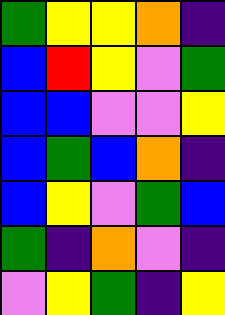[["green", "yellow", "yellow", "orange", "indigo"], ["blue", "red", "yellow", "violet", "green"], ["blue", "blue", "violet", "violet", "yellow"], ["blue", "green", "blue", "orange", "indigo"], ["blue", "yellow", "violet", "green", "blue"], ["green", "indigo", "orange", "violet", "indigo"], ["violet", "yellow", "green", "indigo", "yellow"]]